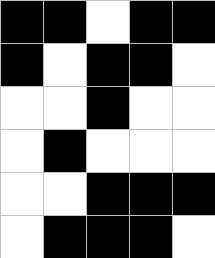[["black", "black", "white", "black", "black"], ["black", "white", "black", "black", "white"], ["white", "white", "black", "white", "white"], ["white", "black", "white", "white", "white"], ["white", "white", "black", "black", "black"], ["white", "black", "black", "black", "white"]]